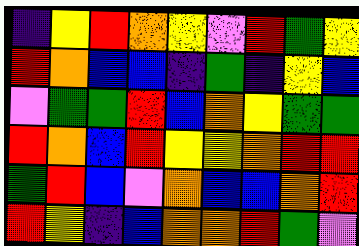[["indigo", "yellow", "red", "orange", "yellow", "violet", "red", "green", "yellow"], ["red", "orange", "blue", "blue", "indigo", "green", "indigo", "yellow", "blue"], ["violet", "green", "green", "red", "blue", "orange", "yellow", "green", "green"], ["red", "orange", "blue", "red", "yellow", "yellow", "orange", "red", "red"], ["green", "red", "blue", "violet", "orange", "blue", "blue", "orange", "red"], ["red", "yellow", "indigo", "blue", "orange", "orange", "red", "green", "violet"]]